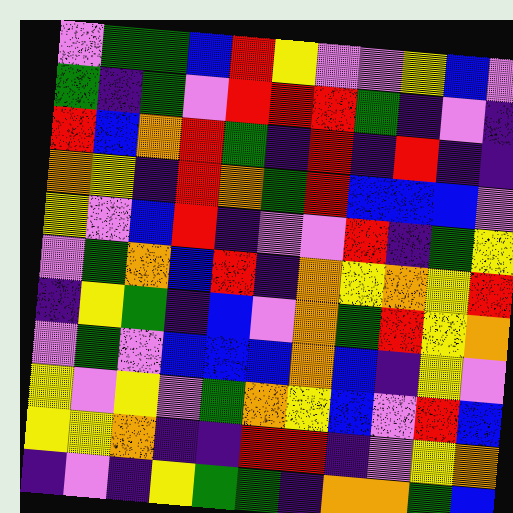[["violet", "green", "green", "blue", "red", "yellow", "violet", "violet", "yellow", "blue", "violet"], ["green", "indigo", "green", "violet", "red", "red", "red", "green", "indigo", "violet", "indigo"], ["red", "blue", "orange", "red", "green", "indigo", "red", "indigo", "red", "indigo", "indigo"], ["orange", "yellow", "indigo", "red", "orange", "green", "red", "blue", "blue", "blue", "violet"], ["yellow", "violet", "blue", "red", "indigo", "violet", "violet", "red", "indigo", "green", "yellow"], ["violet", "green", "orange", "blue", "red", "indigo", "orange", "yellow", "orange", "yellow", "red"], ["indigo", "yellow", "green", "indigo", "blue", "violet", "orange", "green", "red", "yellow", "orange"], ["violet", "green", "violet", "blue", "blue", "blue", "orange", "blue", "indigo", "yellow", "violet"], ["yellow", "violet", "yellow", "violet", "green", "orange", "yellow", "blue", "violet", "red", "blue"], ["yellow", "yellow", "orange", "indigo", "indigo", "red", "red", "indigo", "violet", "yellow", "orange"], ["indigo", "violet", "indigo", "yellow", "green", "green", "indigo", "orange", "orange", "green", "blue"]]